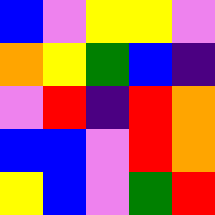[["blue", "violet", "yellow", "yellow", "violet"], ["orange", "yellow", "green", "blue", "indigo"], ["violet", "red", "indigo", "red", "orange"], ["blue", "blue", "violet", "red", "orange"], ["yellow", "blue", "violet", "green", "red"]]